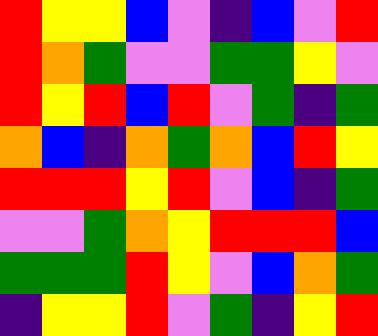[["red", "yellow", "yellow", "blue", "violet", "indigo", "blue", "violet", "red"], ["red", "orange", "green", "violet", "violet", "green", "green", "yellow", "violet"], ["red", "yellow", "red", "blue", "red", "violet", "green", "indigo", "green"], ["orange", "blue", "indigo", "orange", "green", "orange", "blue", "red", "yellow"], ["red", "red", "red", "yellow", "red", "violet", "blue", "indigo", "green"], ["violet", "violet", "green", "orange", "yellow", "red", "red", "red", "blue"], ["green", "green", "green", "red", "yellow", "violet", "blue", "orange", "green"], ["indigo", "yellow", "yellow", "red", "violet", "green", "indigo", "yellow", "red"]]